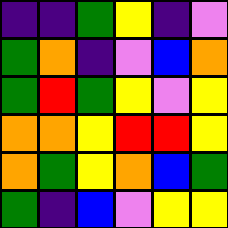[["indigo", "indigo", "green", "yellow", "indigo", "violet"], ["green", "orange", "indigo", "violet", "blue", "orange"], ["green", "red", "green", "yellow", "violet", "yellow"], ["orange", "orange", "yellow", "red", "red", "yellow"], ["orange", "green", "yellow", "orange", "blue", "green"], ["green", "indigo", "blue", "violet", "yellow", "yellow"]]